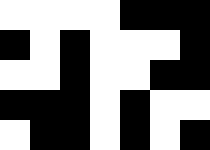[["white", "white", "white", "white", "black", "black", "black"], ["black", "white", "black", "white", "white", "white", "black"], ["white", "white", "black", "white", "white", "black", "black"], ["black", "black", "black", "white", "black", "white", "white"], ["white", "black", "black", "white", "black", "white", "black"]]